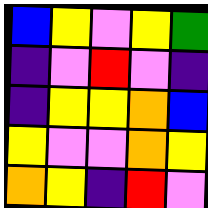[["blue", "yellow", "violet", "yellow", "green"], ["indigo", "violet", "red", "violet", "indigo"], ["indigo", "yellow", "yellow", "orange", "blue"], ["yellow", "violet", "violet", "orange", "yellow"], ["orange", "yellow", "indigo", "red", "violet"]]